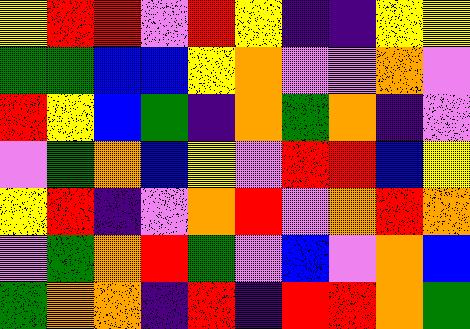[["yellow", "red", "red", "violet", "red", "yellow", "indigo", "indigo", "yellow", "yellow"], ["green", "green", "blue", "blue", "yellow", "orange", "violet", "violet", "orange", "violet"], ["red", "yellow", "blue", "green", "indigo", "orange", "green", "orange", "indigo", "violet"], ["violet", "green", "orange", "blue", "yellow", "violet", "red", "red", "blue", "yellow"], ["yellow", "red", "indigo", "violet", "orange", "red", "violet", "orange", "red", "orange"], ["violet", "green", "orange", "red", "green", "violet", "blue", "violet", "orange", "blue"], ["green", "orange", "orange", "indigo", "red", "indigo", "red", "red", "orange", "green"]]